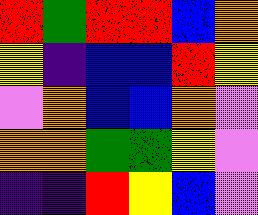[["red", "green", "red", "red", "blue", "orange"], ["yellow", "indigo", "blue", "blue", "red", "yellow"], ["violet", "orange", "blue", "blue", "orange", "violet"], ["orange", "orange", "green", "green", "yellow", "violet"], ["indigo", "indigo", "red", "yellow", "blue", "violet"]]